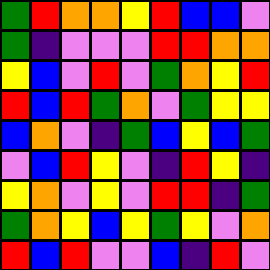[["green", "red", "orange", "orange", "yellow", "red", "blue", "blue", "violet"], ["green", "indigo", "violet", "violet", "violet", "red", "red", "orange", "orange"], ["yellow", "blue", "violet", "red", "violet", "green", "orange", "yellow", "red"], ["red", "blue", "red", "green", "orange", "violet", "green", "yellow", "yellow"], ["blue", "orange", "violet", "indigo", "green", "blue", "yellow", "blue", "green"], ["violet", "blue", "red", "yellow", "violet", "indigo", "red", "yellow", "indigo"], ["yellow", "orange", "violet", "yellow", "violet", "red", "red", "indigo", "green"], ["green", "orange", "yellow", "blue", "yellow", "green", "yellow", "violet", "orange"], ["red", "blue", "red", "violet", "violet", "blue", "indigo", "red", "violet"]]